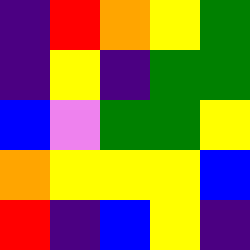[["indigo", "red", "orange", "yellow", "green"], ["indigo", "yellow", "indigo", "green", "green"], ["blue", "violet", "green", "green", "yellow"], ["orange", "yellow", "yellow", "yellow", "blue"], ["red", "indigo", "blue", "yellow", "indigo"]]